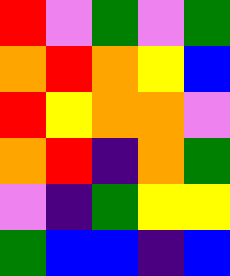[["red", "violet", "green", "violet", "green"], ["orange", "red", "orange", "yellow", "blue"], ["red", "yellow", "orange", "orange", "violet"], ["orange", "red", "indigo", "orange", "green"], ["violet", "indigo", "green", "yellow", "yellow"], ["green", "blue", "blue", "indigo", "blue"]]